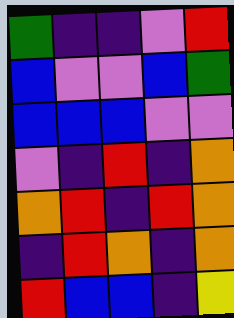[["green", "indigo", "indigo", "violet", "red"], ["blue", "violet", "violet", "blue", "green"], ["blue", "blue", "blue", "violet", "violet"], ["violet", "indigo", "red", "indigo", "orange"], ["orange", "red", "indigo", "red", "orange"], ["indigo", "red", "orange", "indigo", "orange"], ["red", "blue", "blue", "indigo", "yellow"]]